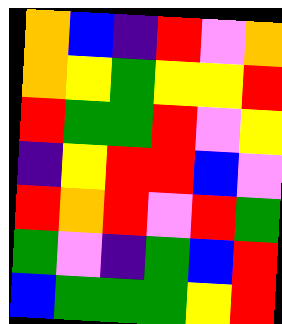[["orange", "blue", "indigo", "red", "violet", "orange"], ["orange", "yellow", "green", "yellow", "yellow", "red"], ["red", "green", "green", "red", "violet", "yellow"], ["indigo", "yellow", "red", "red", "blue", "violet"], ["red", "orange", "red", "violet", "red", "green"], ["green", "violet", "indigo", "green", "blue", "red"], ["blue", "green", "green", "green", "yellow", "red"]]